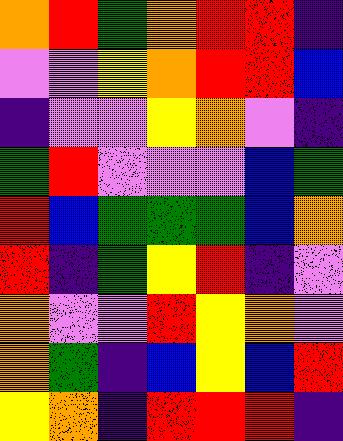[["orange", "red", "green", "orange", "red", "red", "indigo"], ["violet", "violet", "yellow", "orange", "red", "red", "blue"], ["indigo", "violet", "violet", "yellow", "orange", "violet", "indigo"], ["green", "red", "violet", "violet", "violet", "blue", "green"], ["red", "blue", "green", "green", "green", "blue", "orange"], ["red", "indigo", "green", "yellow", "red", "indigo", "violet"], ["orange", "violet", "violet", "red", "yellow", "orange", "violet"], ["orange", "green", "indigo", "blue", "yellow", "blue", "red"], ["yellow", "orange", "indigo", "red", "red", "red", "indigo"]]